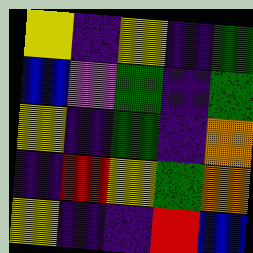[["yellow", "indigo", "yellow", "indigo", "green"], ["blue", "violet", "green", "indigo", "green"], ["yellow", "indigo", "green", "indigo", "orange"], ["indigo", "red", "yellow", "green", "orange"], ["yellow", "indigo", "indigo", "red", "blue"]]